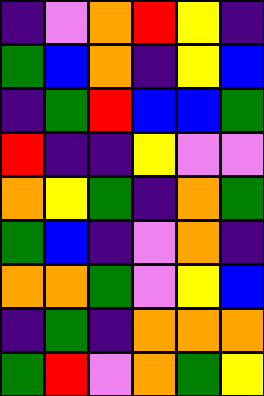[["indigo", "violet", "orange", "red", "yellow", "indigo"], ["green", "blue", "orange", "indigo", "yellow", "blue"], ["indigo", "green", "red", "blue", "blue", "green"], ["red", "indigo", "indigo", "yellow", "violet", "violet"], ["orange", "yellow", "green", "indigo", "orange", "green"], ["green", "blue", "indigo", "violet", "orange", "indigo"], ["orange", "orange", "green", "violet", "yellow", "blue"], ["indigo", "green", "indigo", "orange", "orange", "orange"], ["green", "red", "violet", "orange", "green", "yellow"]]